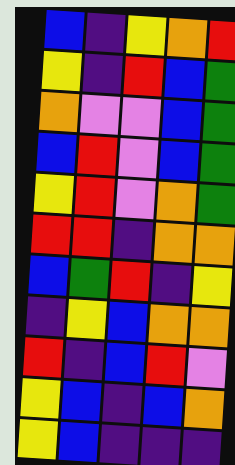[["blue", "indigo", "yellow", "orange", "red"], ["yellow", "indigo", "red", "blue", "green"], ["orange", "violet", "violet", "blue", "green"], ["blue", "red", "violet", "blue", "green"], ["yellow", "red", "violet", "orange", "green"], ["red", "red", "indigo", "orange", "orange"], ["blue", "green", "red", "indigo", "yellow"], ["indigo", "yellow", "blue", "orange", "orange"], ["red", "indigo", "blue", "red", "violet"], ["yellow", "blue", "indigo", "blue", "orange"], ["yellow", "blue", "indigo", "indigo", "indigo"]]